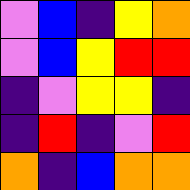[["violet", "blue", "indigo", "yellow", "orange"], ["violet", "blue", "yellow", "red", "red"], ["indigo", "violet", "yellow", "yellow", "indigo"], ["indigo", "red", "indigo", "violet", "red"], ["orange", "indigo", "blue", "orange", "orange"]]